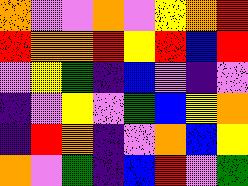[["orange", "violet", "violet", "orange", "violet", "yellow", "orange", "red"], ["red", "orange", "orange", "red", "yellow", "red", "blue", "red"], ["violet", "yellow", "green", "indigo", "blue", "violet", "indigo", "violet"], ["indigo", "violet", "yellow", "violet", "green", "blue", "yellow", "orange"], ["indigo", "red", "orange", "indigo", "violet", "orange", "blue", "yellow"], ["orange", "violet", "green", "indigo", "blue", "red", "violet", "green"]]